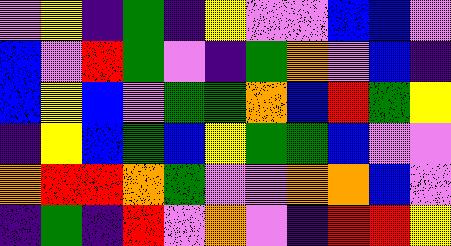[["violet", "yellow", "indigo", "green", "indigo", "yellow", "violet", "violet", "blue", "blue", "violet"], ["blue", "violet", "red", "green", "violet", "indigo", "green", "orange", "violet", "blue", "indigo"], ["blue", "yellow", "blue", "violet", "green", "green", "orange", "blue", "red", "green", "yellow"], ["indigo", "yellow", "blue", "green", "blue", "yellow", "green", "green", "blue", "violet", "violet"], ["orange", "red", "red", "orange", "green", "violet", "violet", "orange", "orange", "blue", "violet"], ["indigo", "green", "indigo", "red", "violet", "orange", "violet", "indigo", "red", "red", "yellow"]]